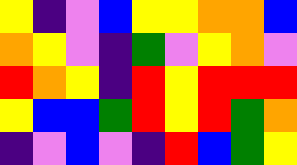[["yellow", "indigo", "violet", "blue", "yellow", "yellow", "orange", "orange", "blue"], ["orange", "yellow", "violet", "indigo", "green", "violet", "yellow", "orange", "violet"], ["red", "orange", "yellow", "indigo", "red", "yellow", "red", "red", "red"], ["yellow", "blue", "blue", "green", "red", "yellow", "red", "green", "orange"], ["indigo", "violet", "blue", "violet", "indigo", "red", "blue", "green", "yellow"]]